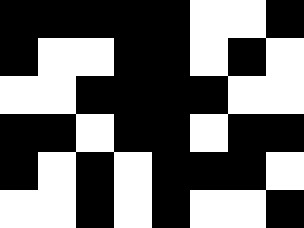[["black", "black", "black", "black", "black", "white", "white", "black"], ["black", "white", "white", "black", "black", "white", "black", "white"], ["white", "white", "black", "black", "black", "black", "white", "white"], ["black", "black", "white", "black", "black", "white", "black", "black"], ["black", "white", "black", "white", "black", "black", "black", "white"], ["white", "white", "black", "white", "black", "white", "white", "black"]]